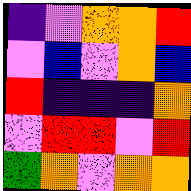[["indigo", "violet", "orange", "orange", "red"], ["violet", "blue", "violet", "orange", "blue"], ["red", "indigo", "indigo", "indigo", "orange"], ["violet", "red", "red", "violet", "red"], ["green", "orange", "violet", "orange", "orange"]]